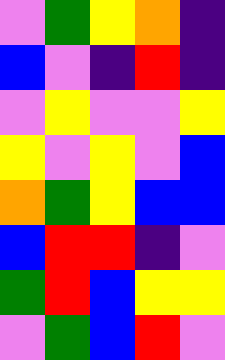[["violet", "green", "yellow", "orange", "indigo"], ["blue", "violet", "indigo", "red", "indigo"], ["violet", "yellow", "violet", "violet", "yellow"], ["yellow", "violet", "yellow", "violet", "blue"], ["orange", "green", "yellow", "blue", "blue"], ["blue", "red", "red", "indigo", "violet"], ["green", "red", "blue", "yellow", "yellow"], ["violet", "green", "blue", "red", "violet"]]